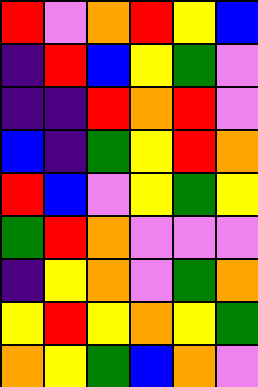[["red", "violet", "orange", "red", "yellow", "blue"], ["indigo", "red", "blue", "yellow", "green", "violet"], ["indigo", "indigo", "red", "orange", "red", "violet"], ["blue", "indigo", "green", "yellow", "red", "orange"], ["red", "blue", "violet", "yellow", "green", "yellow"], ["green", "red", "orange", "violet", "violet", "violet"], ["indigo", "yellow", "orange", "violet", "green", "orange"], ["yellow", "red", "yellow", "orange", "yellow", "green"], ["orange", "yellow", "green", "blue", "orange", "violet"]]